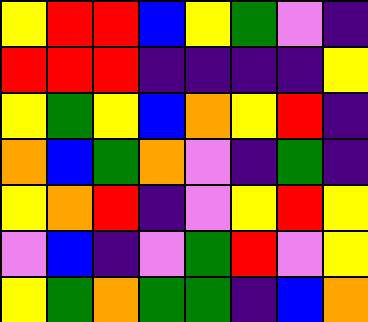[["yellow", "red", "red", "blue", "yellow", "green", "violet", "indigo"], ["red", "red", "red", "indigo", "indigo", "indigo", "indigo", "yellow"], ["yellow", "green", "yellow", "blue", "orange", "yellow", "red", "indigo"], ["orange", "blue", "green", "orange", "violet", "indigo", "green", "indigo"], ["yellow", "orange", "red", "indigo", "violet", "yellow", "red", "yellow"], ["violet", "blue", "indigo", "violet", "green", "red", "violet", "yellow"], ["yellow", "green", "orange", "green", "green", "indigo", "blue", "orange"]]